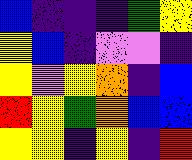[["blue", "indigo", "indigo", "indigo", "green", "yellow"], ["yellow", "blue", "indigo", "violet", "violet", "indigo"], ["yellow", "violet", "yellow", "orange", "indigo", "blue"], ["red", "yellow", "green", "orange", "blue", "blue"], ["yellow", "yellow", "indigo", "yellow", "indigo", "red"]]